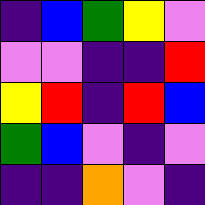[["indigo", "blue", "green", "yellow", "violet"], ["violet", "violet", "indigo", "indigo", "red"], ["yellow", "red", "indigo", "red", "blue"], ["green", "blue", "violet", "indigo", "violet"], ["indigo", "indigo", "orange", "violet", "indigo"]]